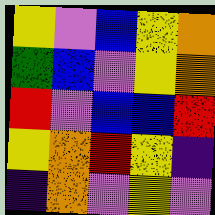[["yellow", "violet", "blue", "yellow", "orange"], ["green", "blue", "violet", "yellow", "orange"], ["red", "violet", "blue", "blue", "red"], ["yellow", "orange", "red", "yellow", "indigo"], ["indigo", "orange", "violet", "yellow", "violet"]]